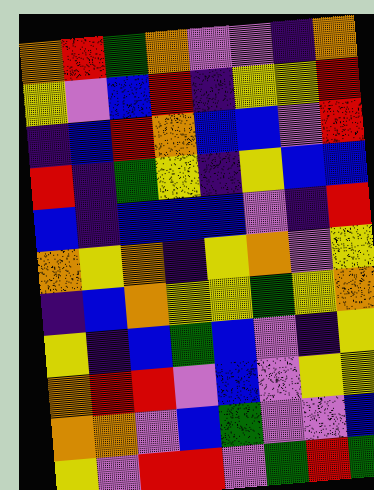[["orange", "red", "green", "orange", "violet", "violet", "indigo", "orange"], ["yellow", "violet", "blue", "red", "indigo", "yellow", "yellow", "red"], ["indigo", "blue", "red", "orange", "blue", "blue", "violet", "red"], ["red", "indigo", "green", "yellow", "indigo", "yellow", "blue", "blue"], ["blue", "indigo", "blue", "blue", "blue", "violet", "indigo", "red"], ["orange", "yellow", "orange", "indigo", "yellow", "orange", "violet", "yellow"], ["indigo", "blue", "orange", "yellow", "yellow", "green", "yellow", "orange"], ["yellow", "indigo", "blue", "green", "blue", "violet", "indigo", "yellow"], ["orange", "red", "red", "violet", "blue", "violet", "yellow", "yellow"], ["orange", "orange", "violet", "blue", "green", "violet", "violet", "blue"], ["yellow", "violet", "red", "red", "violet", "green", "red", "green"]]